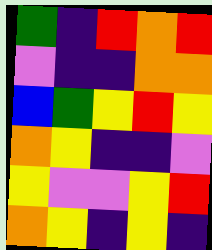[["green", "indigo", "red", "orange", "red"], ["violet", "indigo", "indigo", "orange", "orange"], ["blue", "green", "yellow", "red", "yellow"], ["orange", "yellow", "indigo", "indigo", "violet"], ["yellow", "violet", "violet", "yellow", "red"], ["orange", "yellow", "indigo", "yellow", "indigo"]]